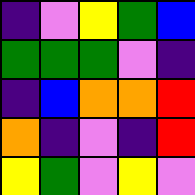[["indigo", "violet", "yellow", "green", "blue"], ["green", "green", "green", "violet", "indigo"], ["indigo", "blue", "orange", "orange", "red"], ["orange", "indigo", "violet", "indigo", "red"], ["yellow", "green", "violet", "yellow", "violet"]]